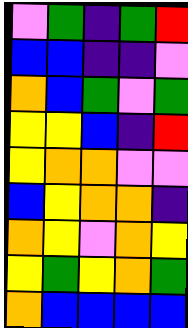[["violet", "green", "indigo", "green", "red"], ["blue", "blue", "indigo", "indigo", "violet"], ["orange", "blue", "green", "violet", "green"], ["yellow", "yellow", "blue", "indigo", "red"], ["yellow", "orange", "orange", "violet", "violet"], ["blue", "yellow", "orange", "orange", "indigo"], ["orange", "yellow", "violet", "orange", "yellow"], ["yellow", "green", "yellow", "orange", "green"], ["orange", "blue", "blue", "blue", "blue"]]